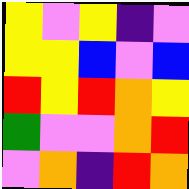[["yellow", "violet", "yellow", "indigo", "violet"], ["yellow", "yellow", "blue", "violet", "blue"], ["red", "yellow", "red", "orange", "yellow"], ["green", "violet", "violet", "orange", "red"], ["violet", "orange", "indigo", "red", "orange"]]